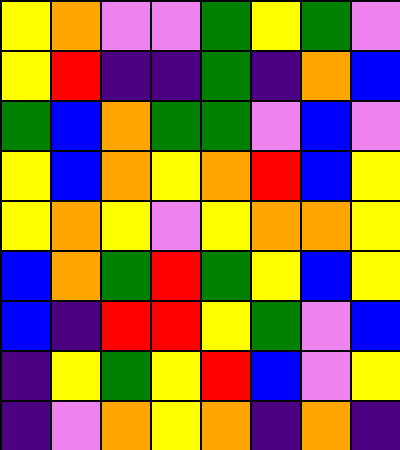[["yellow", "orange", "violet", "violet", "green", "yellow", "green", "violet"], ["yellow", "red", "indigo", "indigo", "green", "indigo", "orange", "blue"], ["green", "blue", "orange", "green", "green", "violet", "blue", "violet"], ["yellow", "blue", "orange", "yellow", "orange", "red", "blue", "yellow"], ["yellow", "orange", "yellow", "violet", "yellow", "orange", "orange", "yellow"], ["blue", "orange", "green", "red", "green", "yellow", "blue", "yellow"], ["blue", "indigo", "red", "red", "yellow", "green", "violet", "blue"], ["indigo", "yellow", "green", "yellow", "red", "blue", "violet", "yellow"], ["indigo", "violet", "orange", "yellow", "orange", "indigo", "orange", "indigo"]]